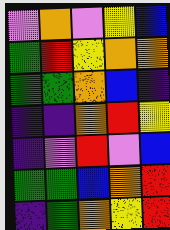[["violet", "orange", "violet", "yellow", "blue"], ["green", "red", "yellow", "orange", "orange"], ["green", "green", "orange", "blue", "indigo"], ["indigo", "indigo", "orange", "red", "yellow"], ["indigo", "violet", "red", "violet", "blue"], ["green", "green", "blue", "orange", "red"], ["indigo", "green", "orange", "yellow", "red"]]